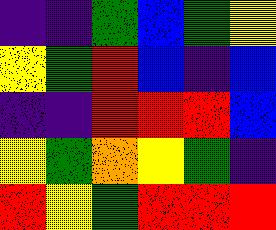[["indigo", "indigo", "green", "blue", "green", "yellow"], ["yellow", "green", "red", "blue", "indigo", "blue"], ["indigo", "indigo", "red", "red", "red", "blue"], ["yellow", "green", "orange", "yellow", "green", "indigo"], ["red", "yellow", "green", "red", "red", "red"]]